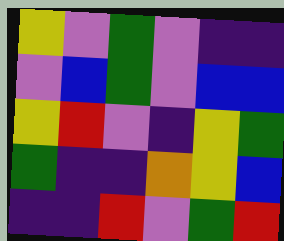[["yellow", "violet", "green", "violet", "indigo", "indigo"], ["violet", "blue", "green", "violet", "blue", "blue"], ["yellow", "red", "violet", "indigo", "yellow", "green"], ["green", "indigo", "indigo", "orange", "yellow", "blue"], ["indigo", "indigo", "red", "violet", "green", "red"]]